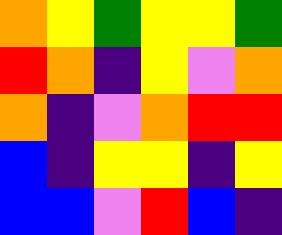[["orange", "yellow", "green", "yellow", "yellow", "green"], ["red", "orange", "indigo", "yellow", "violet", "orange"], ["orange", "indigo", "violet", "orange", "red", "red"], ["blue", "indigo", "yellow", "yellow", "indigo", "yellow"], ["blue", "blue", "violet", "red", "blue", "indigo"]]